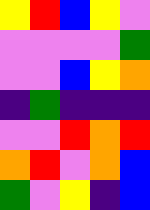[["yellow", "red", "blue", "yellow", "violet"], ["violet", "violet", "violet", "violet", "green"], ["violet", "violet", "blue", "yellow", "orange"], ["indigo", "green", "indigo", "indigo", "indigo"], ["violet", "violet", "red", "orange", "red"], ["orange", "red", "violet", "orange", "blue"], ["green", "violet", "yellow", "indigo", "blue"]]